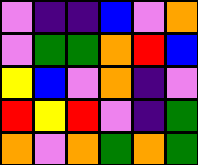[["violet", "indigo", "indigo", "blue", "violet", "orange"], ["violet", "green", "green", "orange", "red", "blue"], ["yellow", "blue", "violet", "orange", "indigo", "violet"], ["red", "yellow", "red", "violet", "indigo", "green"], ["orange", "violet", "orange", "green", "orange", "green"]]